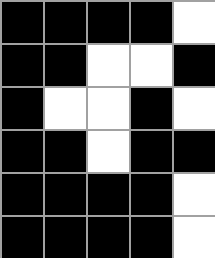[["black", "black", "black", "black", "white"], ["black", "black", "white", "white", "black"], ["black", "white", "white", "black", "white"], ["black", "black", "white", "black", "black"], ["black", "black", "black", "black", "white"], ["black", "black", "black", "black", "white"]]